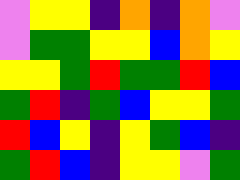[["violet", "yellow", "yellow", "indigo", "orange", "indigo", "orange", "violet"], ["violet", "green", "green", "yellow", "yellow", "blue", "orange", "yellow"], ["yellow", "yellow", "green", "red", "green", "green", "red", "blue"], ["green", "red", "indigo", "green", "blue", "yellow", "yellow", "green"], ["red", "blue", "yellow", "indigo", "yellow", "green", "blue", "indigo"], ["green", "red", "blue", "indigo", "yellow", "yellow", "violet", "green"]]